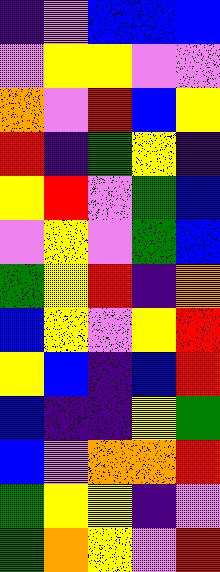[["indigo", "violet", "blue", "blue", "blue"], ["violet", "yellow", "yellow", "violet", "violet"], ["orange", "violet", "red", "blue", "yellow"], ["red", "indigo", "green", "yellow", "indigo"], ["yellow", "red", "violet", "green", "blue"], ["violet", "yellow", "violet", "green", "blue"], ["green", "yellow", "red", "indigo", "orange"], ["blue", "yellow", "violet", "yellow", "red"], ["yellow", "blue", "indigo", "blue", "red"], ["blue", "indigo", "indigo", "yellow", "green"], ["blue", "violet", "orange", "orange", "red"], ["green", "yellow", "yellow", "indigo", "violet"], ["green", "orange", "yellow", "violet", "red"]]